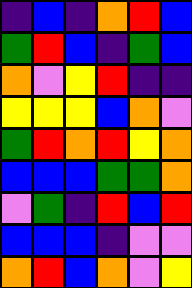[["indigo", "blue", "indigo", "orange", "red", "blue"], ["green", "red", "blue", "indigo", "green", "blue"], ["orange", "violet", "yellow", "red", "indigo", "indigo"], ["yellow", "yellow", "yellow", "blue", "orange", "violet"], ["green", "red", "orange", "red", "yellow", "orange"], ["blue", "blue", "blue", "green", "green", "orange"], ["violet", "green", "indigo", "red", "blue", "red"], ["blue", "blue", "blue", "indigo", "violet", "violet"], ["orange", "red", "blue", "orange", "violet", "yellow"]]